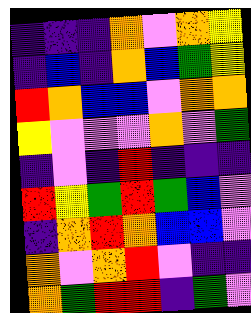[["indigo", "indigo", "indigo", "orange", "violet", "orange", "yellow"], ["indigo", "blue", "indigo", "orange", "blue", "green", "yellow"], ["red", "orange", "blue", "blue", "violet", "orange", "orange"], ["yellow", "violet", "violet", "violet", "orange", "violet", "green"], ["indigo", "violet", "indigo", "red", "indigo", "indigo", "indigo"], ["red", "yellow", "green", "red", "green", "blue", "violet"], ["indigo", "orange", "red", "orange", "blue", "blue", "violet"], ["orange", "violet", "orange", "red", "violet", "indigo", "indigo"], ["orange", "green", "red", "red", "indigo", "green", "violet"]]